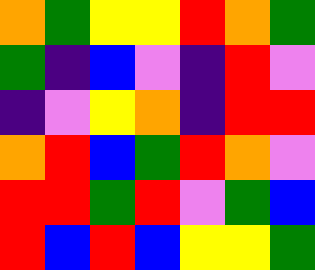[["orange", "green", "yellow", "yellow", "red", "orange", "green"], ["green", "indigo", "blue", "violet", "indigo", "red", "violet"], ["indigo", "violet", "yellow", "orange", "indigo", "red", "red"], ["orange", "red", "blue", "green", "red", "orange", "violet"], ["red", "red", "green", "red", "violet", "green", "blue"], ["red", "blue", "red", "blue", "yellow", "yellow", "green"]]